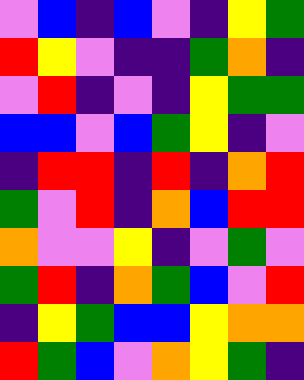[["violet", "blue", "indigo", "blue", "violet", "indigo", "yellow", "green"], ["red", "yellow", "violet", "indigo", "indigo", "green", "orange", "indigo"], ["violet", "red", "indigo", "violet", "indigo", "yellow", "green", "green"], ["blue", "blue", "violet", "blue", "green", "yellow", "indigo", "violet"], ["indigo", "red", "red", "indigo", "red", "indigo", "orange", "red"], ["green", "violet", "red", "indigo", "orange", "blue", "red", "red"], ["orange", "violet", "violet", "yellow", "indigo", "violet", "green", "violet"], ["green", "red", "indigo", "orange", "green", "blue", "violet", "red"], ["indigo", "yellow", "green", "blue", "blue", "yellow", "orange", "orange"], ["red", "green", "blue", "violet", "orange", "yellow", "green", "indigo"]]